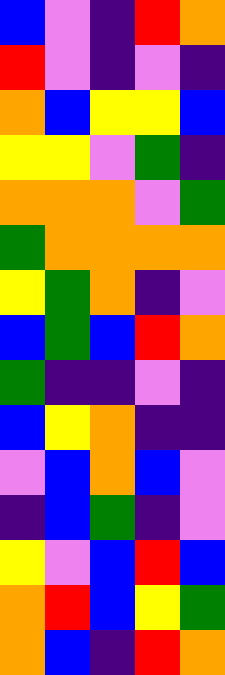[["blue", "violet", "indigo", "red", "orange"], ["red", "violet", "indigo", "violet", "indigo"], ["orange", "blue", "yellow", "yellow", "blue"], ["yellow", "yellow", "violet", "green", "indigo"], ["orange", "orange", "orange", "violet", "green"], ["green", "orange", "orange", "orange", "orange"], ["yellow", "green", "orange", "indigo", "violet"], ["blue", "green", "blue", "red", "orange"], ["green", "indigo", "indigo", "violet", "indigo"], ["blue", "yellow", "orange", "indigo", "indigo"], ["violet", "blue", "orange", "blue", "violet"], ["indigo", "blue", "green", "indigo", "violet"], ["yellow", "violet", "blue", "red", "blue"], ["orange", "red", "blue", "yellow", "green"], ["orange", "blue", "indigo", "red", "orange"]]